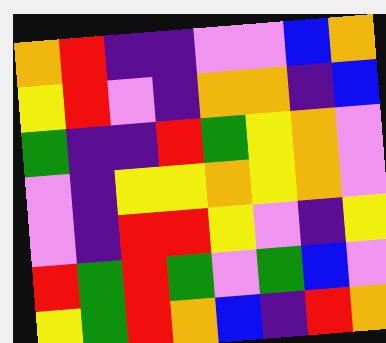[["orange", "red", "indigo", "indigo", "violet", "violet", "blue", "orange"], ["yellow", "red", "violet", "indigo", "orange", "orange", "indigo", "blue"], ["green", "indigo", "indigo", "red", "green", "yellow", "orange", "violet"], ["violet", "indigo", "yellow", "yellow", "orange", "yellow", "orange", "violet"], ["violet", "indigo", "red", "red", "yellow", "violet", "indigo", "yellow"], ["red", "green", "red", "green", "violet", "green", "blue", "violet"], ["yellow", "green", "red", "orange", "blue", "indigo", "red", "orange"]]